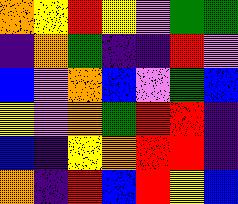[["orange", "yellow", "red", "yellow", "violet", "green", "green"], ["indigo", "orange", "green", "indigo", "indigo", "red", "violet"], ["blue", "violet", "orange", "blue", "violet", "green", "blue"], ["yellow", "violet", "orange", "green", "red", "red", "indigo"], ["blue", "indigo", "yellow", "orange", "red", "red", "indigo"], ["orange", "indigo", "red", "blue", "red", "yellow", "blue"]]